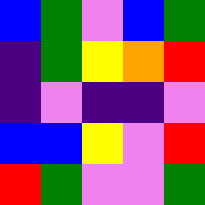[["blue", "green", "violet", "blue", "green"], ["indigo", "green", "yellow", "orange", "red"], ["indigo", "violet", "indigo", "indigo", "violet"], ["blue", "blue", "yellow", "violet", "red"], ["red", "green", "violet", "violet", "green"]]